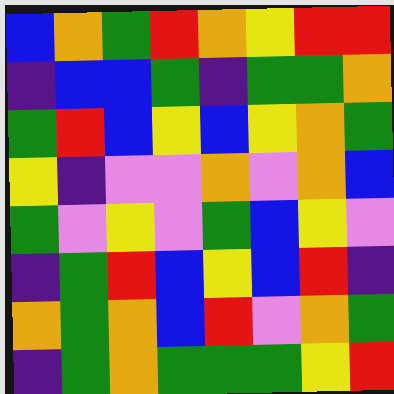[["blue", "orange", "green", "red", "orange", "yellow", "red", "red"], ["indigo", "blue", "blue", "green", "indigo", "green", "green", "orange"], ["green", "red", "blue", "yellow", "blue", "yellow", "orange", "green"], ["yellow", "indigo", "violet", "violet", "orange", "violet", "orange", "blue"], ["green", "violet", "yellow", "violet", "green", "blue", "yellow", "violet"], ["indigo", "green", "red", "blue", "yellow", "blue", "red", "indigo"], ["orange", "green", "orange", "blue", "red", "violet", "orange", "green"], ["indigo", "green", "orange", "green", "green", "green", "yellow", "red"]]